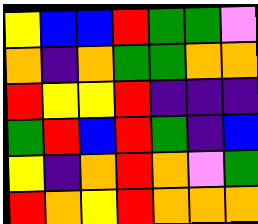[["yellow", "blue", "blue", "red", "green", "green", "violet"], ["orange", "indigo", "orange", "green", "green", "orange", "orange"], ["red", "yellow", "yellow", "red", "indigo", "indigo", "indigo"], ["green", "red", "blue", "red", "green", "indigo", "blue"], ["yellow", "indigo", "orange", "red", "orange", "violet", "green"], ["red", "orange", "yellow", "red", "orange", "orange", "orange"]]